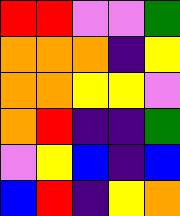[["red", "red", "violet", "violet", "green"], ["orange", "orange", "orange", "indigo", "yellow"], ["orange", "orange", "yellow", "yellow", "violet"], ["orange", "red", "indigo", "indigo", "green"], ["violet", "yellow", "blue", "indigo", "blue"], ["blue", "red", "indigo", "yellow", "orange"]]